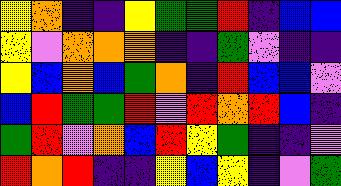[["yellow", "orange", "indigo", "indigo", "yellow", "green", "green", "red", "indigo", "blue", "blue"], ["yellow", "violet", "orange", "orange", "orange", "indigo", "indigo", "green", "violet", "indigo", "indigo"], ["yellow", "blue", "orange", "blue", "green", "orange", "indigo", "red", "blue", "blue", "violet"], ["blue", "red", "green", "green", "red", "violet", "red", "orange", "red", "blue", "indigo"], ["green", "red", "violet", "orange", "blue", "red", "yellow", "green", "indigo", "indigo", "violet"], ["red", "orange", "red", "indigo", "indigo", "yellow", "blue", "yellow", "indigo", "violet", "green"]]